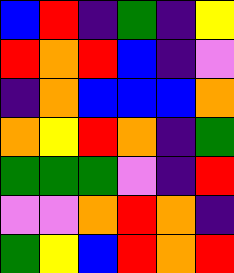[["blue", "red", "indigo", "green", "indigo", "yellow"], ["red", "orange", "red", "blue", "indigo", "violet"], ["indigo", "orange", "blue", "blue", "blue", "orange"], ["orange", "yellow", "red", "orange", "indigo", "green"], ["green", "green", "green", "violet", "indigo", "red"], ["violet", "violet", "orange", "red", "orange", "indigo"], ["green", "yellow", "blue", "red", "orange", "red"]]